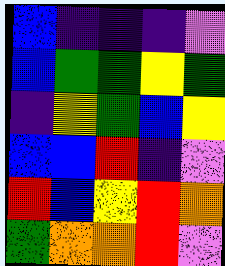[["blue", "indigo", "indigo", "indigo", "violet"], ["blue", "green", "green", "yellow", "green"], ["indigo", "yellow", "green", "blue", "yellow"], ["blue", "blue", "red", "indigo", "violet"], ["red", "blue", "yellow", "red", "orange"], ["green", "orange", "orange", "red", "violet"]]